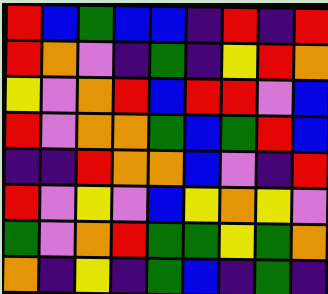[["red", "blue", "green", "blue", "blue", "indigo", "red", "indigo", "red"], ["red", "orange", "violet", "indigo", "green", "indigo", "yellow", "red", "orange"], ["yellow", "violet", "orange", "red", "blue", "red", "red", "violet", "blue"], ["red", "violet", "orange", "orange", "green", "blue", "green", "red", "blue"], ["indigo", "indigo", "red", "orange", "orange", "blue", "violet", "indigo", "red"], ["red", "violet", "yellow", "violet", "blue", "yellow", "orange", "yellow", "violet"], ["green", "violet", "orange", "red", "green", "green", "yellow", "green", "orange"], ["orange", "indigo", "yellow", "indigo", "green", "blue", "indigo", "green", "indigo"]]